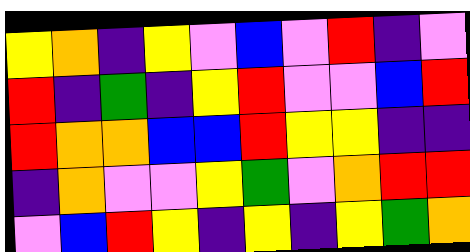[["yellow", "orange", "indigo", "yellow", "violet", "blue", "violet", "red", "indigo", "violet"], ["red", "indigo", "green", "indigo", "yellow", "red", "violet", "violet", "blue", "red"], ["red", "orange", "orange", "blue", "blue", "red", "yellow", "yellow", "indigo", "indigo"], ["indigo", "orange", "violet", "violet", "yellow", "green", "violet", "orange", "red", "red"], ["violet", "blue", "red", "yellow", "indigo", "yellow", "indigo", "yellow", "green", "orange"]]